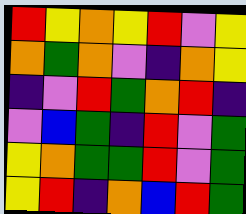[["red", "yellow", "orange", "yellow", "red", "violet", "yellow"], ["orange", "green", "orange", "violet", "indigo", "orange", "yellow"], ["indigo", "violet", "red", "green", "orange", "red", "indigo"], ["violet", "blue", "green", "indigo", "red", "violet", "green"], ["yellow", "orange", "green", "green", "red", "violet", "green"], ["yellow", "red", "indigo", "orange", "blue", "red", "green"]]